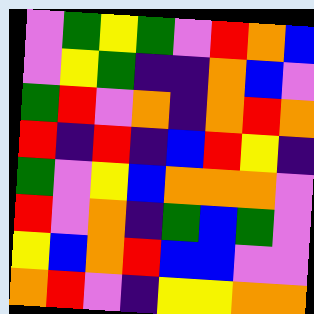[["violet", "green", "yellow", "green", "violet", "red", "orange", "blue"], ["violet", "yellow", "green", "indigo", "indigo", "orange", "blue", "violet"], ["green", "red", "violet", "orange", "indigo", "orange", "red", "orange"], ["red", "indigo", "red", "indigo", "blue", "red", "yellow", "indigo"], ["green", "violet", "yellow", "blue", "orange", "orange", "orange", "violet"], ["red", "violet", "orange", "indigo", "green", "blue", "green", "violet"], ["yellow", "blue", "orange", "red", "blue", "blue", "violet", "violet"], ["orange", "red", "violet", "indigo", "yellow", "yellow", "orange", "orange"]]